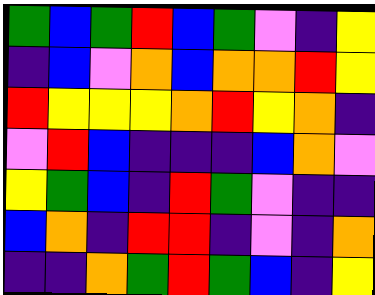[["green", "blue", "green", "red", "blue", "green", "violet", "indigo", "yellow"], ["indigo", "blue", "violet", "orange", "blue", "orange", "orange", "red", "yellow"], ["red", "yellow", "yellow", "yellow", "orange", "red", "yellow", "orange", "indigo"], ["violet", "red", "blue", "indigo", "indigo", "indigo", "blue", "orange", "violet"], ["yellow", "green", "blue", "indigo", "red", "green", "violet", "indigo", "indigo"], ["blue", "orange", "indigo", "red", "red", "indigo", "violet", "indigo", "orange"], ["indigo", "indigo", "orange", "green", "red", "green", "blue", "indigo", "yellow"]]